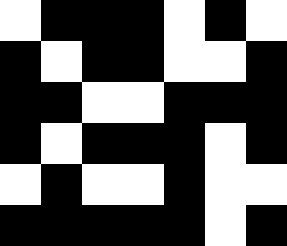[["white", "black", "black", "black", "white", "black", "white"], ["black", "white", "black", "black", "white", "white", "black"], ["black", "black", "white", "white", "black", "black", "black"], ["black", "white", "black", "black", "black", "white", "black"], ["white", "black", "white", "white", "black", "white", "white"], ["black", "black", "black", "black", "black", "white", "black"]]